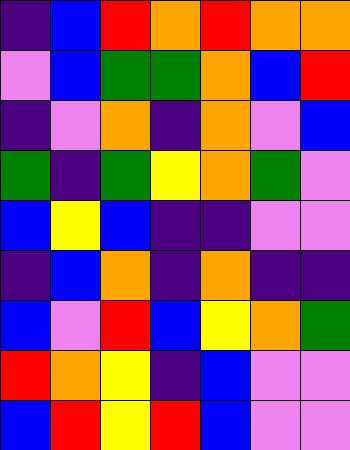[["indigo", "blue", "red", "orange", "red", "orange", "orange"], ["violet", "blue", "green", "green", "orange", "blue", "red"], ["indigo", "violet", "orange", "indigo", "orange", "violet", "blue"], ["green", "indigo", "green", "yellow", "orange", "green", "violet"], ["blue", "yellow", "blue", "indigo", "indigo", "violet", "violet"], ["indigo", "blue", "orange", "indigo", "orange", "indigo", "indigo"], ["blue", "violet", "red", "blue", "yellow", "orange", "green"], ["red", "orange", "yellow", "indigo", "blue", "violet", "violet"], ["blue", "red", "yellow", "red", "blue", "violet", "violet"]]